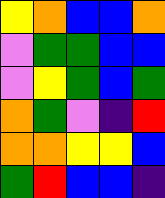[["yellow", "orange", "blue", "blue", "orange"], ["violet", "green", "green", "blue", "blue"], ["violet", "yellow", "green", "blue", "green"], ["orange", "green", "violet", "indigo", "red"], ["orange", "orange", "yellow", "yellow", "blue"], ["green", "red", "blue", "blue", "indigo"]]